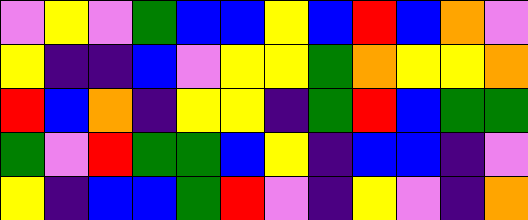[["violet", "yellow", "violet", "green", "blue", "blue", "yellow", "blue", "red", "blue", "orange", "violet"], ["yellow", "indigo", "indigo", "blue", "violet", "yellow", "yellow", "green", "orange", "yellow", "yellow", "orange"], ["red", "blue", "orange", "indigo", "yellow", "yellow", "indigo", "green", "red", "blue", "green", "green"], ["green", "violet", "red", "green", "green", "blue", "yellow", "indigo", "blue", "blue", "indigo", "violet"], ["yellow", "indigo", "blue", "blue", "green", "red", "violet", "indigo", "yellow", "violet", "indigo", "orange"]]